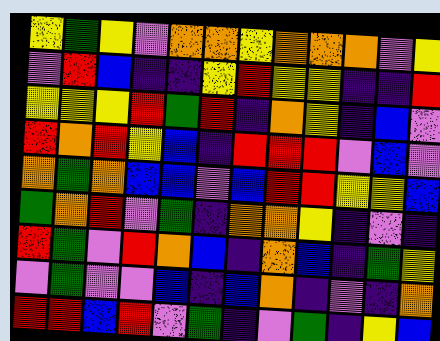[["yellow", "green", "yellow", "violet", "orange", "orange", "yellow", "orange", "orange", "orange", "violet", "yellow"], ["violet", "red", "blue", "indigo", "indigo", "yellow", "red", "yellow", "yellow", "indigo", "indigo", "red"], ["yellow", "yellow", "yellow", "red", "green", "red", "indigo", "orange", "yellow", "indigo", "blue", "violet"], ["red", "orange", "red", "yellow", "blue", "indigo", "red", "red", "red", "violet", "blue", "violet"], ["orange", "green", "orange", "blue", "blue", "violet", "blue", "red", "red", "yellow", "yellow", "blue"], ["green", "orange", "red", "violet", "green", "indigo", "orange", "orange", "yellow", "indigo", "violet", "indigo"], ["red", "green", "violet", "red", "orange", "blue", "indigo", "orange", "blue", "indigo", "green", "yellow"], ["violet", "green", "violet", "violet", "blue", "indigo", "blue", "orange", "indigo", "violet", "indigo", "orange"], ["red", "red", "blue", "red", "violet", "green", "indigo", "violet", "green", "indigo", "yellow", "blue"]]